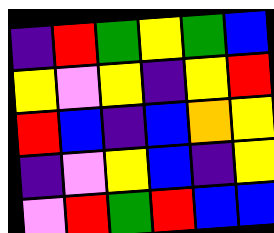[["indigo", "red", "green", "yellow", "green", "blue"], ["yellow", "violet", "yellow", "indigo", "yellow", "red"], ["red", "blue", "indigo", "blue", "orange", "yellow"], ["indigo", "violet", "yellow", "blue", "indigo", "yellow"], ["violet", "red", "green", "red", "blue", "blue"]]